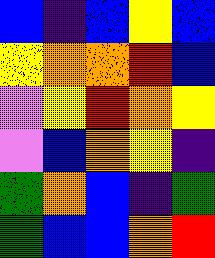[["blue", "indigo", "blue", "yellow", "blue"], ["yellow", "orange", "orange", "red", "blue"], ["violet", "yellow", "red", "orange", "yellow"], ["violet", "blue", "orange", "yellow", "indigo"], ["green", "orange", "blue", "indigo", "green"], ["green", "blue", "blue", "orange", "red"]]